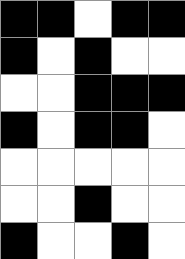[["black", "black", "white", "black", "black"], ["black", "white", "black", "white", "white"], ["white", "white", "black", "black", "black"], ["black", "white", "black", "black", "white"], ["white", "white", "white", "white", "white"], ["white", "white", "black", "white", "white"], ["black", "white", "white", "black", "white"]]